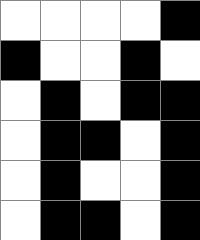[["white", "white", "white", "white", "black"], ["black", "white", "white", "black", "white"], ["white", "black", "white", "black", "black"], ["white", "black", "black", "white", "black"], ["white", "black", "white", "white", "black"], ["white", "black", "black", "white", "black"]]